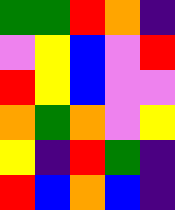[["green", "green", "red", "orange", "indigo"], ["violet", "yellow", "blue", "violet", "red"], ["red", "yellow", "blue", "violet", "violet"], ["orange", "green", "orange", "violet", "yellow"], ["yellow", "indigo", "red", "green", "indigo"], ["red", "blue", "orange", "blue", "indigo"]]